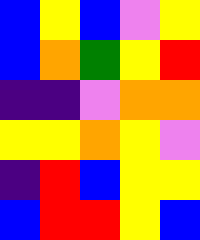[["blue", "yellow", "blue", "violet", "yellow"], ["blue", "orange", "green", "yellow", "red"], ["indigo", "indigo", "violet", "orange", "orange"], ["yellow", "yellow", "orange", "yellow", "violet"], ["indigo", "red", "blue", "yellow", "yellow"], ["blue", "red", "red", "yellow", "blue"]]